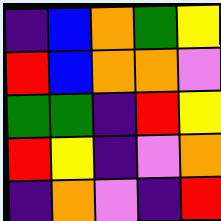[["indigo", "blue", "orange", "green", "yellow"], ["red", "blue", "orange", "orange", "violet"], ["green", "green", "indigo", "red", "yellow"], ["red", "yellow", "indigo", "violet", "orange"], ["indigo", "orange", "violet", "indigo", "red"]]